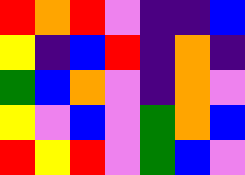[["red", "orange", "red", "violet", "indigo", "indigo", "blue"], ["yellow", "indigo", "blue", "red", "indigo", "orange", "indigo"], ["green", "blue", "orange", "violet", "indigo", "orange", "violet"], ["yellow", "violet", "blue", "violet", "green", "orange", "blue"], ["red", "yellow", "red", "violet", "green", "blue", "violet"]]